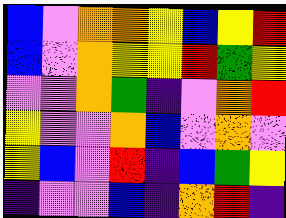[["blue", "violet", "orange", "orange", "yellow", "blue", "yellow", "red"], ["blue", "violet", "orange", "yellow", "yellow", "red", "green", "yellow"], ["violet", "violet", "orange", "green", "indigo", "violet", "orange", "red"], ["yellow", "violet", "violet", "orange", "blue", "violet", "orange", "violet"], ["yellow", "blue", "violet", "red", "indigo", "blue", "green", "yellow"], ["indigo", "violet", "violet", "blue", "indigo", "orange", "red", "indigo"]]